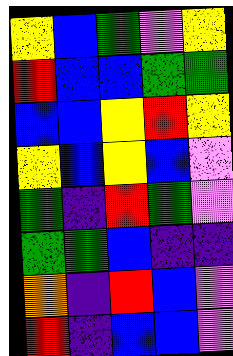[["yellow", "blue", "green", "violet", "yellow"], ["red", "blue", "blue", "green", "green"], ["blue", "blue", "yellow", "red", "yellow"], ["yellow", "blue", "yellow", "blue", "violet"], ["green", "indigo", "red", "green", "violet"], ["green", "green", "blue", "indigo", "indigo"], ["orange", "indigo", "red", "blue", "violet"], ["red", "indigo", "blue", "blue", "violet"]]